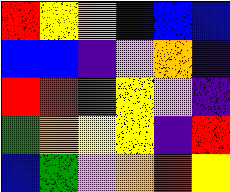[["red", "yellow", "orange", "blue", "blue", "blue"], ["blue", "blue", "indigo", "violet", "orange", "indigo"], ["red", "red", "green", "yellow", "violet", "indigo"], ["green", "orange", "yellow", "yellow", "indigo", "red"], ["blue", "green", "violet", "orange", "red", "yellow"]]